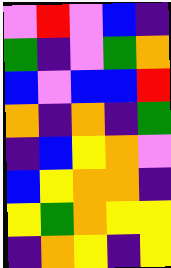[["violet", "red", "violet", "blue", "indigo"], ["green", "indigo", "violet", "green", "orange"], ["blue", "violet", "blue", "blue", "red"], ["orange", "indigo", "orange", "indigo", "green"], ["indigo", "blue", "yellow", "orange", "violet"], ["blue", "yellow", "orange", "orange", "indigo"], ["yellow", "green", "orange", "yellow", "yellow"], ["indigo", "orange", "yellow", "indigo", "yellow"]]